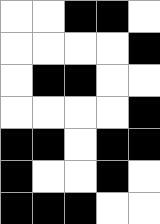[["white", "white", "black", "black", "white"], ["white", "white", "white", "white", "black"], ["white", "black", "black", "white", "white"], ["white", "white", "white", "white", "black"], ["black", "black", "white", "black", "black"], ["black", "white", "white", "black", "white"], ["black", "black", "black", "white", "white"]]